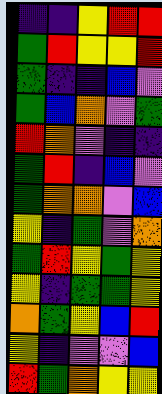[["indigo", "indigo", "yellow", "red", "red"], ["green", "red", "yellow", "yellow", "red"], ["green", "indigo", "indigo", "blue", "violet"], ["green", "blue", "orange", "violet", "green"], ["red", "orange", "violet", "indigo", "indigo"], ["green", "red", "indigo", "blue", "violet"], ["green", "orange", "orange", "violet", "blue"], ["yellow", "indigo", "green", "violet", "orange"], ["green", "red", "yellow", "green", "yellow"], ["yellow", "indigo", "green", "green", "yellow"], ["orange", "green", "yellow", "blue", "red"], ["yellow", "indigo", "violet", "violet", "blue"], ["red", "green", "orange", "yellow", "yellow"]]